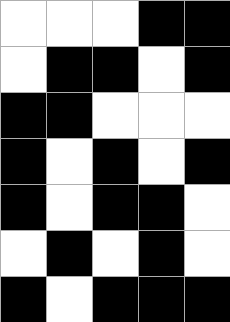[["white", "white", "white", "black", "black"], ["white", "black", "black", "white", "black"], ["black", "black", "white", "white", "white"], ["black", "white", "black", "white", "black"], ["black", "white", "black", "black", "white"], ["white", "black", "white", "black", "white"], ["black", "white", "black", "black", "black"]]